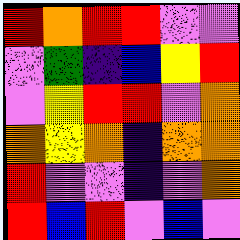[["red", "orange", "red", "red", "violet", "violet"], ["violet", "green", "indigo", "blue", "yellow", "red"], ["violet", "yellow", "red", "red", "violet", "orange"], ["orange", "yellow", "orange", "indigo", "orange", "orange"], ["red", "violet", "violet", "indigo", "violet", "orange"], ["red", "blue", "red", "violet", "blue", "violet"]]